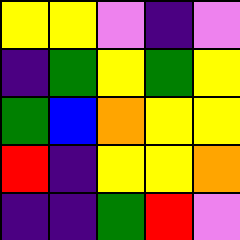[["yellow", "yellow", "violet", "indigo", "violet"], ["indigo", "green", "yellow", "green", "yellow"], ["green", "blue", "orange", "yellow", "yellow"], ["red", "indigo", "yellow", "yellow", "orange"], ["indigo", "indigo", "green", "red", "violet"]]